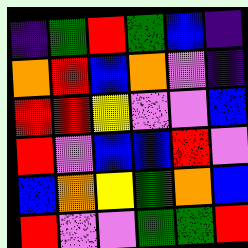[["indigo", "green", "red", "green", "blue", "indigo"], ["orange", "red", "blue", "orange", "violet", "indigo"], ["red", "red", "yellow", "violet", "violet", "blue"], ["red", "violet", "blue", "blue", "red", "violet"], ["blue", "orange", "yellow", "green", "orange", "blue"], ["red", "violet", "violet", "green", "green", "red"]]